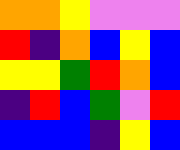[["orange", "orange", "yellow", "violet", "violet", "violet"], ["red", "indigo", "orange", "blue", "yellow", "blue"], ["yellow", "yellow", "green", "red", "orange", "blue"], ["indigo", "red", "blue", "green", "violet", "red"], ["blue", "blue", "blue", "indigo", "yellow", "blue"]]